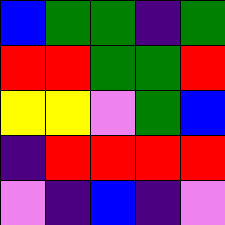[["blue", "green", "green", "indigo", "green"], ["red", "red", "green", "green", "red"], ["yellow", "yellow", "violet", "green", "blue"], ["indigo", "red", "red", "red", "red"], ["violet", "indigo", "blue", "indigo", "violet"]]